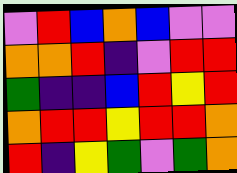[["violet", "red", "blue", "orange", "blue", "violet", "violet"], ["orange", "orange", "red", "indigo", "violet", "red", "red"], ["green", "indigo", "indigo", "blue", "red", "yellow", "red"], ["orange", "red", "red", "yellow", "red", "red", "orange"], ["red", "indigo", "yellow", "green", "violet", "green", "orange"]]